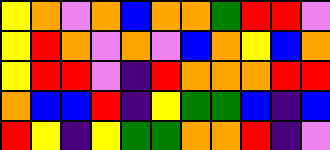[["yellow", "orange", "violet", "orange", "blue", "orange", "orange", "green", "red", "red", "violet"], ["yellow", "red", "orange", "violet", "orange", "violet", "blue", "orange", "yellow", "blue", "orange"], ["yellow", "red", "red", "violet", "indigo", "red", "orange", "orange", "orange", "red", "red"], ["orange", "blue", "blue", "red", "indigo", "yellow", "green", "green", "blue", "indigo", "blue"], ["red", "yellow", "indigo", "yellow", "green", "green", "orange", "orange", "red", "indigo", "violet"]]